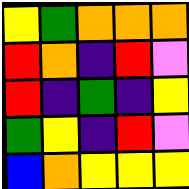[["yellow", "green", "orange", "orange", "orange"], ["red", "orange", "indigo", "red", "violet"], ["red", "indigo", "green", "indigo", "yellow"], ["green", "yellow", "indigo", "red", "violet"], ["blue", "orange", "yellow", "yellow", "yellow"]]